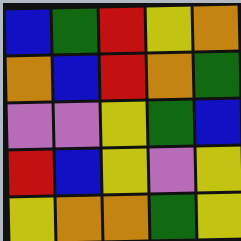[["blue", "green", "red", "yellow", "orange"], ["orange", "blue", "red", "orange", "green"], ["violet", "violet", "yellow", "green", "blue"], ["red", "blue", "yellow", "violet", "yellow"], ["yellow", "orange", "orange", "green", "yellow"]]